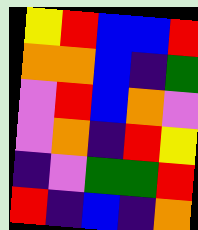[["yellow", "red", "blue", "blue", "red"], ["orange", "orange", "blue", "indigo", "green"], ["violet", "red", "blue", "orange", "violet"], ["violet", "orange", "indigo", "red", "yellow"], ["indigo", "violet", "green", "green", "red"], ["red", "indigo", "blue", "indigo", "orange"]]